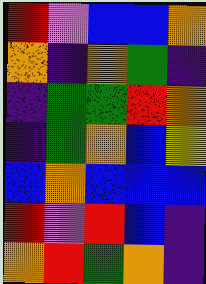[["red", "violet", "blue", "blue", "orange"], ["orange", "indigo", "orange", "green", "indigo"], ["indigo", "green", "green", "red", "orange"], ["indigo", "green", "orange", "blue", "yellow"], ["blue", "orange", "blue", "blue", "blue"], ["red", "violet", "red", "blue", "indigo"], ["orange", "red", "green", "orange", "indigo"]]